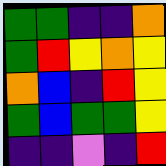[["green", "green", "indigo", "indigo", "orange"], ["green", "red", "yellow", "orange", "yellow"], ["orange", "blue", "indigo", "red", "yellow"], ["green", "blue", "green", "green", "yellow"], ["indigo", "indigo", "violet", "indigo", "red"]]